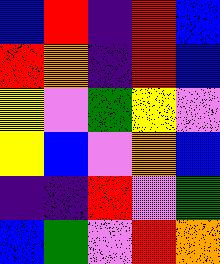[["blue", "red", "indigo", "red", "blue"], ["red", "orange", "indigo", "red", "blue"], ["yellow", "violet", "green", "yellow", "violet"], ["yellow", "blue", "violet", "orange", "blue"], ["indigo", "indigo", "red", "violet", "green"], ["blue", "green", "violet", "red", "orange"]]